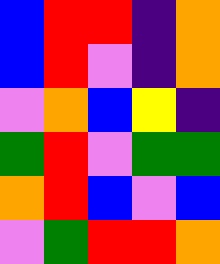[["blue", "red", "red", "indigo", "orange"], ["blue", "red", "violet", "indigo", "orange"], ["violet", "orange", "blue", "yellow", "indigo"], ["green", "red", "violet", "green", "green"], ["orange", "red", "blue", "violet", "blue"], ["violet", "green", "red", "red", "orange"]]